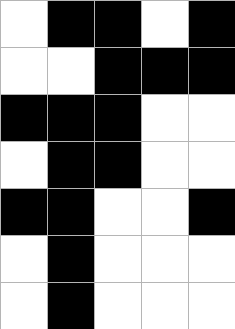[["white", "black", "black", "white", "black"], ["white", "white", "black", "black", "black"], ["black", "black", "black", "white", "white"], ["white", "black", "black", "white", "white"], ["black", "black", "white", "white", "black"], ["white", "black", "white", "white", "white"], ["white", "black", "white", "white", "white"]]